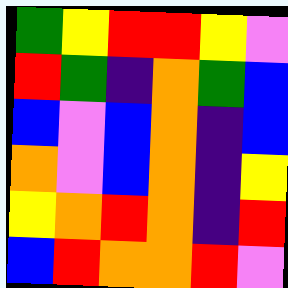[["green", "yellow", "red", "red", "yellow", "violet"], ["red", "green", "indigo", "orange", "green", "blue"], ["blue", "violet", "blue", "orange", "indigo", "blue"], ["orange", "violet", "blue", "orange", "indigo", "yellow"], ["yellow", "orange", "red", "orange", "indigo", "red"], ["blue", "red", "orange", "orange", "red", "violet"]]